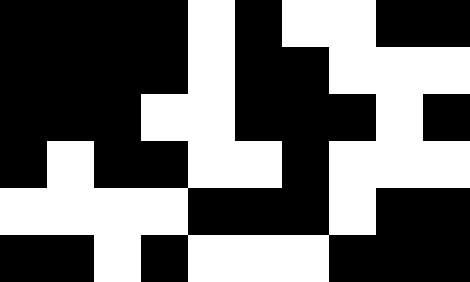[["black", "black", "black", "black", "white", "black", "white", "white", "black", "black"], ["black", "black", "black", "black", "white", "black", "black", "white", "white", "white"], ["black", "black", "black", "white", "white", "black", "black", "black", "white", "black"], ["black", "white", "black", "black", "white", "white", "black", "white", "white", "white"], ["white", "white", "white", "white", "black", "black", "black", "white", "black", "black"], ["black", "black", "white", "black", "white", "white", "white", "black", "black", "black"]]